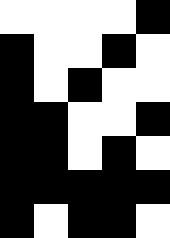[["white", "white", "white", "white", "black"], ["black", "white", "white", "black", "white"], ["black", "white", "black", "white", "white"], ["black", "black", "white", "white", "black"], ["black", "black", "white", "black", "white"], ["black", "black", "black", "black", "black"], ["black", "white", "black", "black", "white"]]